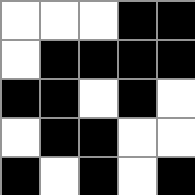[["white", "white", "white", "black", "black"], ["white", "black", "black", "black", "black"], ["black", "black", "white", "black", "white"], ["white", "black", "black", "white", "white"], ["black", "white", "black", "white", "black"]]